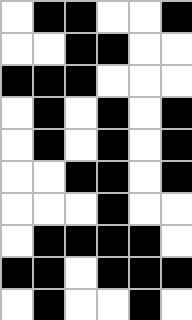[["white", "black", "black", "white", "white", "black"], ["white", "white", "black", "black", "white", "white"], ["black", "black", "black", "white", "white", "white"], ["white", "black", "white", "black", "white", "black"], ["white", "black", "white", "black", "white", "black"], ["white", "white", "black", "black", "white", "black"], ["white", "white", "white", "black", "white", "white"], ["white", "black", "black", "black", "black", "white"], ["black", "black", "white", "black", "black", "black"], ["white", "black", "white", "white", "black", "white"]]